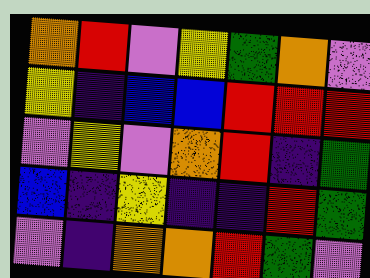[["orange", "red", "violet", "yellow", "green", "orange", "violet"], ["yellow", "indigo", "blue", "blue", "red", "red", "red"], ["violet", "yellow", "violet", "orange", "red", "indigo", "green"], ["blue", "indigo", "yellow", "indigo", "indigo", "red", "green"], ["violet", "indigo", "orange", "orange", "red", "green", "violet"]]